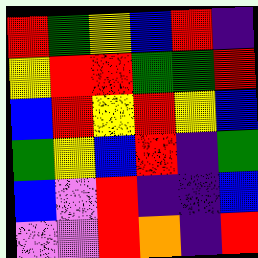[["red", "green", "yellow", "blue", "red", "indigo"], ["yellow", "red", "red", "green", "green", "red"], ["blue", "red", "yellow", "red", "yellow", "blue"], ["green", "yellow", "blue", "red", "indigo", "green"], ["blue", "violet", "red", "indigo", "indigo", "blue"], ["violet", "violet", "red", "orange", "indigo", "red"]]